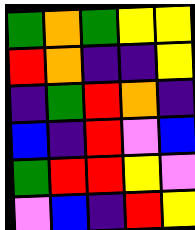[["green", "orange", "green", "yellow", "yellow"], ["red", "orange", "indigo", "indigo", "yellow"], ["indigo", "green", "red", "orange", "indigo"], ["blue", "indigo", "red", "violet", "blue"], ["green", "red", "red", "yellow", "violet"], ["violet", "blue", "indigo", "red", "yellow"]]